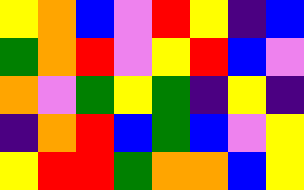[["yellow", "orange", "blue", "violet", "red", "yellow", "indigo", "blue"], ["green", "orange", "red", "violet", "yellow", "red", "blue", "violet"], ["orange", "violet", "green", "yellow", "green", "indigo", "yellow", "indigo"], ["indigo", "orange", "red", "blue", "green", "blue", "violet", "yellow"], ["yellow", "red", "red", "green", "orange", "orange", "blue", "yellow"]]